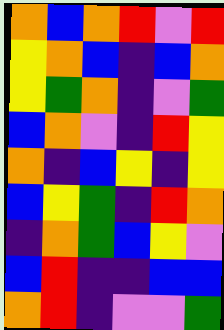[["orange", "blue", "orange", "red", "violet", "red"], ["yellow", "orange", "blue", "indigo", "blue", "orange"], ["yellow", "green", "orange", "indigo", "violet", "green"], ["blue", "orange", "violet", "indigo", "red", "yellow"], ["orange", "indigo", "blue", "yellow", "indigo", "yellow"], ["blue", "yellow", "green", "indigo", "red", "orange"], ["indigo", "orange", "green", "blue", "yellow", "violet"], ["blue", "red", "indigo", "indigo", "blue", "blue"], ["orange", "red", "indigo", "violet", "violet", "green"]]